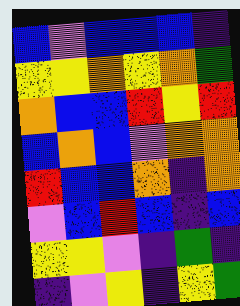[["blue", "violet", "blue", "blue", "blue", "indigo"], ["yellow", "yellow", "orange", "yellow", "orange", "green"], ["orange", "blue", "blue", "red", "yellow", "red"], ["blue", "orange", "blue", "violet", "orange", "orange"], ["red", "blue", "blue", "orange", "indigo", "orange"], ["violet", "blue", "red", "blue", "indigo", "blue"], ["yellow", "yellow", "violet", "indigo", "green", "indigo"], ["indigo", "violet", "yellow", "indigo", "yellow", "green"]]